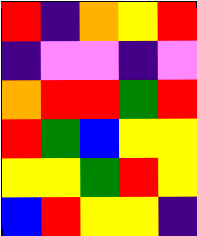[["red", "indigo", "orange", "yellow", "red"], ["indigo", "violet", "violet", "indigo", "violet"], ["orange", "red", "red", "green", "red"], ["red", "green", "blue", "yellow", "yellow"], ["yellow", "yellow", "green", "red", "yellow"], ["blue", "red", "yellow", "yellow", "indigo"]]